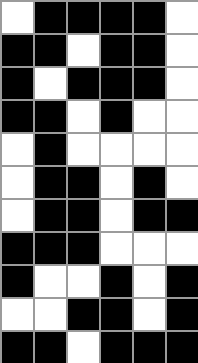[["white", "black", "black", "black", "black", "white"], ["black", "black", "white", "black", "black", "white"], ["black", "white", "black", "black", "black", "white"], ["black", "black", "white", "black", "white", "white"], ["white", "black", "white", "white", "white", "white"], ["white", "black", "black", "white", "black", "white"], ["white", "black", "black", "white", "black", "black"], ["black", "black", "black", "white", "white", "white"], ["black", "white", "white", "black", "white", "black"], ["white", "white", "black", "black", "white", "black"], ["black", "black", "white", "black", "black", "black"]]